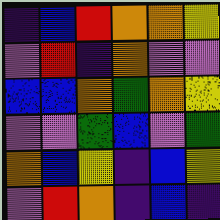[["indigo", "blue", "red", "orange", "orange", "yellow"], ["violet", "red", "indigo", "orange", "violet", "violet"], ["blue", "blue", "orange", "green", "orange", "yellow"], ["violet", "violet", "green", "blue", "violet", "green"], ["orange", "blue", "yellow", "indigo", "blue", "yellow"], ["violet", "red", "orange", "indigo", "blue", "indigo"]]